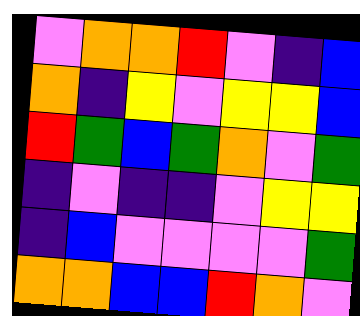[["violet", "orange", "orange", "red", "violet", "indigo", "blue"], ["orange", "indigo", "yellow", "violet", "yellow", "yellow", "blue"], ["red", "green", "blue", "green", "orange", "violet", "green"], ["indigo", "violet", "indigo", "indigo", "violet", "yellow", "yellow"], ["indigo", "blue", "violet", "violet", "violet", "violet", "green"], ["orange", "orange", "blue", "blue", "red", "orange", "violet"]]